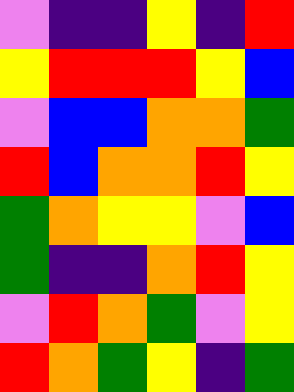[["violet", "indigo", "indigo", "yellow", "indigo", "red"], ["yellow", "red", "red", "red", "yellow", "blue"], ["violet", "blue", "blue", "orange", "orange", "green"], ["red", "blue", "orange", "orange", "red", "yellow"], ["green", "orange", "yellow", "yellow", "violet", "blue"], ["green", "indigo", "indigo", "orange", "red", "yellow"], ["violet", "red", "orange", "green", "violet", "yellow"], ["red", "orange", "green", "yellow", "indigo", "green"]]